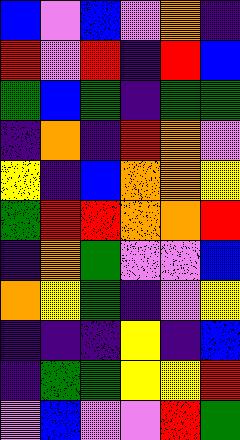[["blue", "violet", "blue", "violet", "orange", "indigo"], ["red", "violet", "red", "indigo", "red", "blue"], ["green", "blue", "green", "indigo", "green", "green"], ["indigo", "orange", "indigo", "red", "orange", "violet"], ["yellow", "indigo", "blue", "orange", "orange", "yellow"], ["green", "red", "red", "orange", "orange", "red"], ["indigo", "orange", "green", "violet", "violet", "blue"], ["orange", "yellow", "green", "indigo", "violet", "yellow"], ["indigo", "indigo", "indigo", "yellow", "indigo", "blue"], ["indigo", "green", "green", "yellow", "yellow", "red"], ["violet", "blue", "violet", "violet", "red", "green"]]